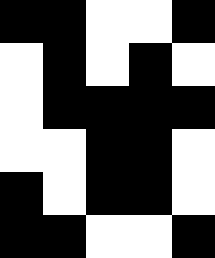[["black", "black", "white", "white", "black"], ["white", "black", "white", "black", "white"], ["white", "black", "black", "black", "black"], ["white", "white", "black", "black", "white"], ["black", "white", "black", "black", "white"], ["black", "black", "white", "white", "black"]]